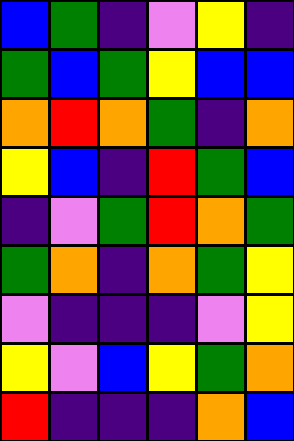[["blue", "green", "indigo", "violet", "yellow", "indigo"], ["green", "blue", "green", "yellow", "blue", "blue"], ["orange", "red", "orange", "green", "indigo", "orange"], ["yellow", "blue", "indigo", "red", "green", "blue"], ["indigo", "violet", "green", "red", "orange", "green"], ["green", "orange", "indigo", "orange", "green", "yellow"], ["violet", "indigo", "indigo", "indigo", "violet", "yellow"], ["yellow", "violet", "blue", "yellow", "green", "orange"], ["red", "indigo", "indigo", "indigo", "orange", "blue"]]